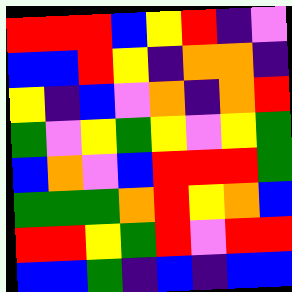[["red", "red", "red", "blue", "yellow", "red", "indigo", "violet"], ["blue", "blue", "red", "yellow", "indigo", "orange", "orange", "indigo"], ["yellow", "indigo", "blue", "violet", "orange", "indigo", "orange", "red"], ["green", "violet", "yellow", "green", "yellow", "violet", "yellow", "green"], ["blue", "orange", "violet", "blue", "red", "red", "red", "green"], ["green", "green", "green", "orange", "red", "yellow", "orange", "blue"], ["red", "red", "yellow", "green", "red", "violet", "red", "red"], ["blue", "blue", "green", "indigo", "blue", "indigo", "blue", "blue"]]